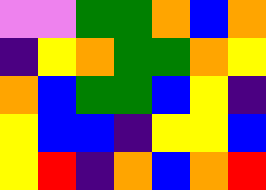[["violet", "violet", "green", "green", "orange", "blue", "orange"], ["indigo", "yellow", "orange", "green", "green", "orange", "yellow"], ["orange", "blue", "green", "green", "blue", "yellow", "indigo"], ["yellow", "blue", "blue", "indigo", "yellow", "yellow", "blue"], ["yellow", "red", "indigo", "orange", "blue", "orange", "red"]]